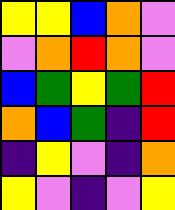[["yellow", "yellow", "blue", "orange", "violet"], ["violet", "orange", "red", "orange", "violet"], ["blue", "green", "yellow", "green", "red"], ["orange", "blue", "green", "indigo", "red"], ["indigo", "yellow", "violet", "indigo", "orange"], ["yellow", "violet", "indigo", "violet", "yellow"]]